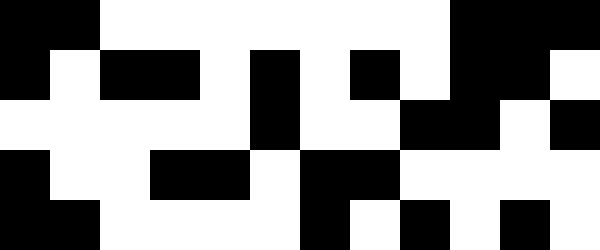[["black", "black", "white", "white", "white", "white", "white", "white", "white", "black", "black", "black"], ["black", "white", "black", "black", "white", "black", "white", "black", "white", "black", "black", "white"], ["white", "white", "white", "white", "white", "black", "white", "white", "black", "black", "white", "black"], ["black", "white", "white", "black", "black", "white", "black", "black", "white", "white", "white", "white"], ["black", "black", "white", "white", "white", "white", "black", "white", "black", "white", "black", "white"]]